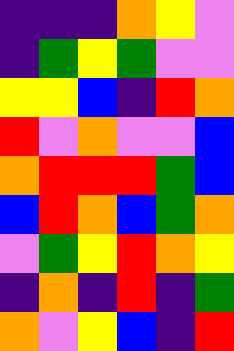[["indigo", "indigo", "indigo", "orange", "yellow", "violet"], ["indigo", "green", "yellow", "green", "violet", "violet"], ["yellow", "yellow", "blue", "indigo", "red", "orange"], ["red", "violet", "orange", "violet", "violet", "blue"], ["orange", "red", "red", "red", "green", "blue"], ["blue", "red", "orange", "blue", "green", "orange"], ["violet", "green", "yellow", "red", "orange", "yellow"], ["indigo", "orange", "indigo", "red", "indigo", "green"], ["orange", "violet", "yellow", "blue", "indigo", "red"]]